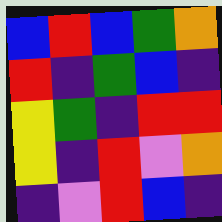[["blue", "red", "blue", "green", "orange"], ["red", "indigo", "green", "blue", "indigo"], ["yellow", "green", "indigo", "red", "red"], ["yellow", "indigo", "red", "violet", "orange"], ["indigo", "violet", "red", "blue", "indigo"]]